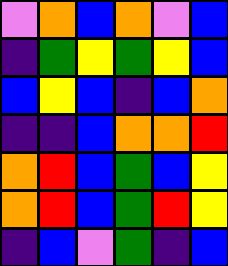[["violet", "orange", "blue", "orange", "violet", "blue"], ["indigo", "green", "yellow", "green", "yellow", "blue"], ["blue", "yellow", "blue", "indigo", "blue", "orange"], ["indigo", "indigo", "blue", "orange", "orange", "red"], ["orange", "red", "blue", "green", "blue", "yellow"], ["orange", "red", "blue", "green", "red", "yellow"], ["indigo", "blue", "violet", "green", "indigo", "blue"]]